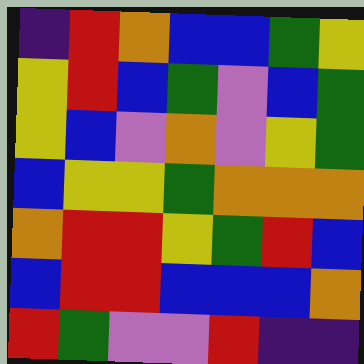[["indigo", "red", "orange", "blue", "blue", "green", "yellow"], ["yellow", "red", "blue", "green", "violet", "blue", "green"], ["yellow", "blue", "violet", "orange", "violet", "yellow", "green"], ["blue", "yellow", "yellow", "green", "orange", "orange", "orange"], ["orange", "red", "red", "yellow", "green", "red", "blue"], ["blue", "red", "red", "blue", "blue", "blue", "orange"], ["red", "green", "violet", "violet", "red", "indigo", "indigo"]]